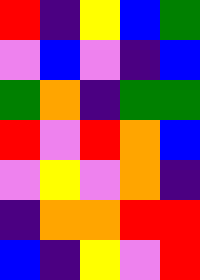[["red", "indigo", "yellow", "blue", "green"], ["violet", "blue", "violet", "indigo", "blue"], ["green", "orange", "indigo", "green", "green"], ["red", "violet", "red", "orange", "blue"], ["violet", "yellow", "violet", "orange", "indigo"], ["indigo", "orange", "orange", "red", "red"], ["blue", "indigo", "yellow", "violet", "red"]]